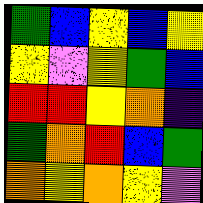[["green", "blue", "yellow", "blue", "yellow"], ["yellow", "violet", "yellow", "green", "blue"], ["red", "red", "yellow", "orange", "indigo"], ["green", "orange", "red", "blue", "green"], ["orange", "yellow", "orange", "yellow", "violet"]]